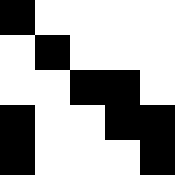[["black", "white", "white", "white", "white"], ["white", "black", "white", "white", "white"], ["white", "white", "black", "black", "white"], ["black", "white", "white", "black", "black"], ["black", "white", "white", "white", "black"]]